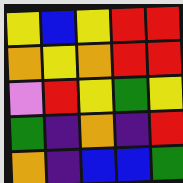[["yellow", "blue", "yellow", "red", "red"], ["orange", "yellow", "orange", "red", "red"], ["violet", "red", "yellow", "green", "yellow"], ["green", "indigo", "orange", "indigo", "red"], ["orange", "indigo", "blue", "blue", "green"]]